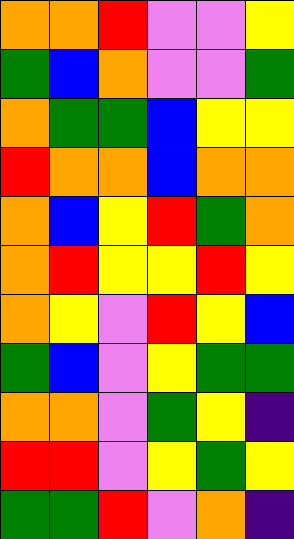[["orange", "orange", "red", "violet", "violet", "yellow"], ["green", "blue", "orange", "violet", "violet", "green"], ["orange", "green", "green", "blue", "yellow", "yellow"], ["red", "orange", "orange", "blue", "orange", "orange"], ["orange", "blue", "yellow", "red", "green", "orange"], ["orange", "red", "yellow", "yellow", "red", "yellow"], ["orange", "yellow", "violet", "red", "yellow", "blue"], ["green", "blue", "violet", "yellow", "green", "green"], ["orange", "orange", "violet", "green", "yellow", "indigo"], ["red", "red", "violet", "yellow", "green", "yellow"], ["green", "green", "red", "violet", "orange", "indigo"]]